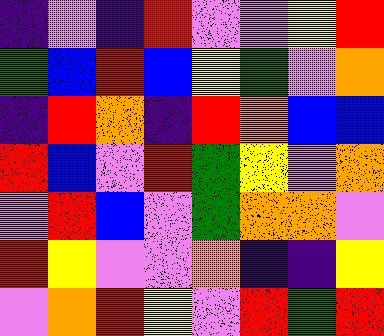[["indigo", "violet", "indigo", "red", "violet", "violet", "yellow", "red"], ["green", "blue", "red", "blue", "yellow", "green", "violet", "orange"], ["indigo", "red", "orange", "indigo", "red", "orange", "blue", "blue"], ["red", "blue", "violet", "red", "green", "yellow", "violet", "orange"], ["violet", "red", "blue", "violet", "green", "orange", "orange", "violet"], ["red", "yellow", "violet", "violet", "orange", "indigo", "indigo", "yellow"], ["violet", "orange", "red", "yellow", "violet", "red", "green", "red"]]